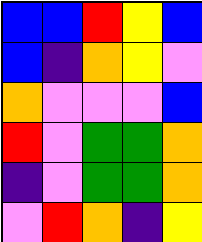[["blue", "blue", "red", "yellow", "blue"], ["blue", "indigo", "orange", "yellow", "violet"], ["orange", "violet", "violet", "violet", "blue"], ["red", "violet", "green", "green", "orange"], ["indigo", "violet", "green", "green", "orange"], ["violet", "red", "orange", "indigo", "yellow"]]